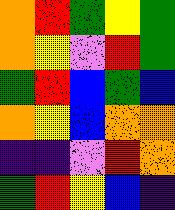[["orange", "red", "green", "yellow", "green"], ["orange", "yellow", "violet", "red", "green"], ["green", "red", "blue", "green", "blue"], ["orange", "yellow", "blue", "orange", "orange"], ["indigo", "indigo", "violet", "red", "orange"], ["green", "red", "yellow", "blue", "indigo"]]